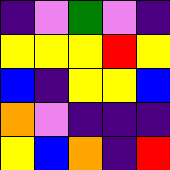[["indigo", "violet", "green", "violet", "indigo"], ["yellow", "yellow", "yellow", "red", "yellow"], ["blue", "indigo", "yellow", "yellow", "blue"], ["orange", "violet", "indigo", "indigo", "indigo"], ["yellow", "blue", "orange", "indigo", "red"]]